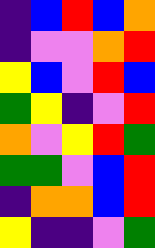[["indigo", "blue", "red", "blue", "orange"], ["indigo", "violet", "violet", "orange", "red"], ["yellow", "blue", "violet", "red", "blue"], ["green", "yellow", "indigo", "violet", "red"], ["orange", "violet", "yellow", "red", "green"], ["green", "green", "violet", "blue", "red"], ["indigo", "orange", "orange", "blue", "red"], ["yellow", "indigo", "indigo", "violet", "green"]]